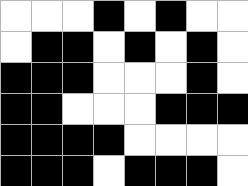[["white", "white", "white", "black", "white", "black", "white", "white"], ["white", "black", "black", "white", "black", "white", "black", "white"], ["black", "black", "black", "white", "white", "white", "black", "white"], ["black", "black", "white", "white", "white", "black", "black", "black"], ["black", "black", "black", "black", "white", "white", "white", "white"], ["black", "black", "black", "white", "black", "black", "black", "white"]]